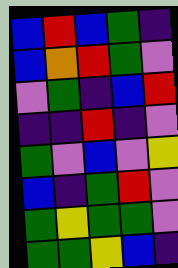[["blue", "red", "blue", "green", "indigo"], ["blue", "orange", "red", "green", "violet"], ["violet", "green", "indigo", "blue", "red"], ["indigo", "indigo", "red", "indigo", "violet"], ["green", "violet", "blue", "violet", "yellow"], ["blue", "indigo", "green", "red", "violet"], ["green", "yellow", "green", "green", "violet"], ["green", "green", "yellow", "blue", "indigo"]]